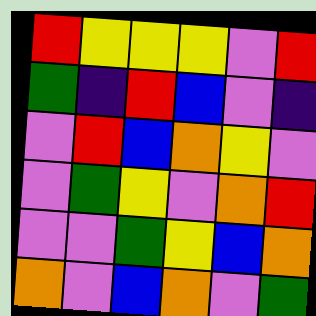[["red", "yellow", "yellow", "yellow", "violet", "red"], ["green", "indigo", "red", "blue", "violet", "indigo"], ["violet", "red", "blue", "orange", "yellow", "violet"], ["violet", "green", "yellow", "violet", "orange", "red"], ["violet", "violet", "green", "yellow", "blue", "orange"], ["orange", "violet", "blue", "orange", "violet", "green"]]